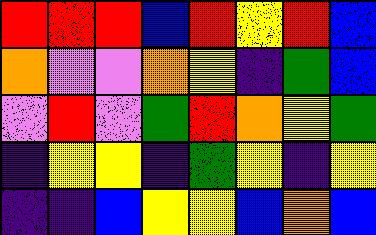[["red", "red", "red", "blue", "red", "yellow", "red", "blue"], ["orange", "violet", "violet", "orange", "yellow", "indigo", "green", "blue"], ["violet", "red", "violet", "green", "red", "orange", "yellow", "green"], ["indigo", "yellow", "yellow", "indigo", "green", "yellow", "indigo", "yellow"], ["indigo", "indigo", "blue", "yellow", "yellow", "blue", "orange", "blue"]]